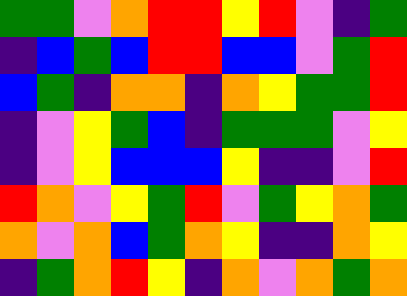[["green", "green", "violet", "orange", "red", "red", "yellow", "red", "violet", "indigo", "green"], ["indigo", "blue", "green", "blue", "red", "red", "blue", "blue", "violet", "green", "red"], ["blue", "green", "indigo", "orange", "orange", "indigo", "orange", "yellow", "green", "green", "red"], ["indigo", "violet", "yellow", "green", "blue", "indigo", "green", "green", "green", "violet", "yellow"], ["indigo", "violet", "yellow", "blue", "blue", "blue", "yellow", "indigo", "indigo", "violet", "red"], ["red", "orange", "violet", "yellow", "green", "red", "violet", "green", "yellow", "orange", "green"], ["orange", "violet", "orange", "blue", "green", "orange", "yellow", "indigo", "indigo", "orange", "yellow"], ["indigo", "green", "orange", "red", "yellow", "indigo", "orange", "violet", "orange", "green", "orange"]]